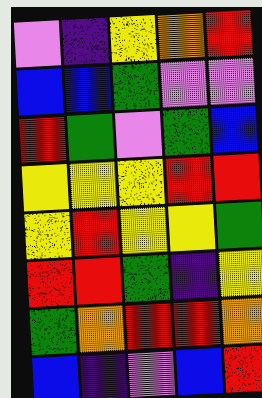[["violet", "indigo", "yellow", "orange", "red"], ["blue", "blue", "green", "violet", "violet"], ["red", "green", "violet", "green", "blue"], ["yellow", "yellow", "yellow", "red", "red"], ["yellow", "red", "yellow", "yellow", "green"], ["red", "red", "green", "indigo", "yellow"], ["green", "orange", "red", "red", "orange"], ["blue", "indigo", "violet", "blue", "red"]]